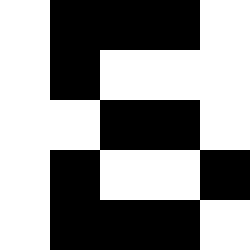[["white", "black", "black", "black", "white"], ["white", "black", "white", "white", "white"], ["white", "white", "black", "black", "white"], ["white", "black", "white", "white", "black"], ["white", "black", "black", "black", "white"]]